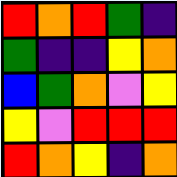[["red", "orange", "red", "green", "indigo"], ["green", "indigo", "indigo", "yellow", "orange"], ["blue", "green", "orange", "violet", "yellow"], ["yellow", "violet", "red", "red", "red"], ["red", "orange", "yellow", "indigo", "orange"]]